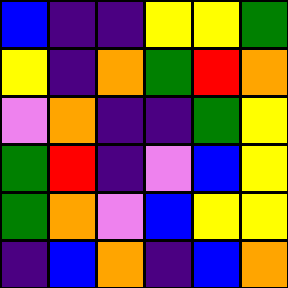[["blue", "indigo", "indigo", "yellow", "yellow", "green"], ["yellow", "indigo", "orange", "green", "red", "orange"], ["violet", "orange", "indigo", "indigo", "green", "yellow"], ["green", "red", "indigo", "violet", "blue", "yellow"], ["green", "orange", "violet", "blue", "yellow", "yellow"], ["indigo", "blue", "orange", "indigo", "blue", "orange"]]